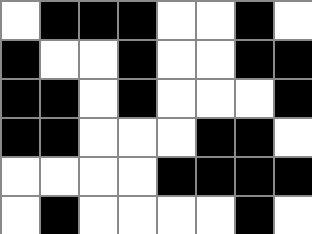[["white", "black", "black", "black", "white", "white", "black", "white"], ["black", "white", "white", "black", "white", "white", "black", "black"], ["black", "black", "white", "black", "white", "white", "white", "black"], ["black", "black", "white", "white", "white", "black", "black", "white"], ["white", "white", "white", "white", "black", "black", "black", "black"], ["white", "black", "white", "white", "white", "white", "black", "white"]]